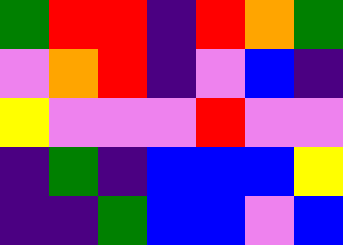[["green", "red", "red", "indigo", "red", "orange", "green"], ["violet", "orange", "red", "indigo", "violet", "blue", "indigo"], ["yellow", "violet", "violet", "violet", "red", "violet", "violet"], ["indigo", "green", "indigo", "blue", "blue", "blue", "yellow"], ["indigo", "indigo", "green", "blue", "blue", "violet", "blue"]]